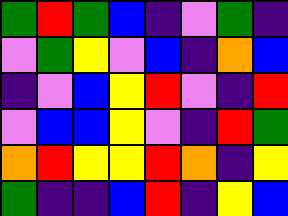[["green", "red", "green", "blue", "indigo", "violet", "green", "indigo"], ["violet", "green", "yellow", "violet", "blue", "indigo", "orange", "blue"], ["indigo", "violet", "blue", "yellow", "red", "violet", "indigo", "red"], ["violet", "blue", "blue", "yellow", "violet", "indigo", "red", "green"], ["orange", "red", "yellow", "yellow", "red", "orange", "indigo", "yellow"], ["green", "indigo", "indigo", "blue", "red", "indigo", "yellow", "blue"]]